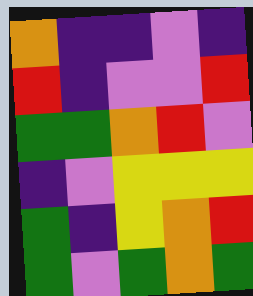[["orange", "indigo", "indigo", "violet", "indigo"], ["red", "indigo", "violet", "violet", "red"], ["green", "green", "orange", "red", "violet"], ["indigo", "violet", "yellow", "yellow", "yellow"], ["green", "indigo", "yellow", "orange", "red"], ["green", "violet", "green", "orange", "green"]]